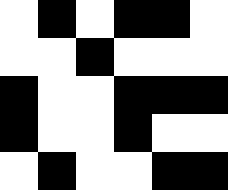[["white", "black", "white", "black", "black", "white"], ["white", "white", "black", "white", "white", "white"], ["black", "white", "white", "black", "black", "black"], ["black", "white", "white", "black", "white", "white"], ["white", "black", "white", "white", "black", "black"]]